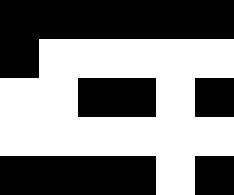[["black", "black", "black", "black", "black", "black"], ["black", "white", "white", "white", "white", "white"], ["white", "white", "black", "black", "white", "black"], ["white", "white", "white", "white", "white", "white"], ["black", "black", "black", "black", "white", "black"]]